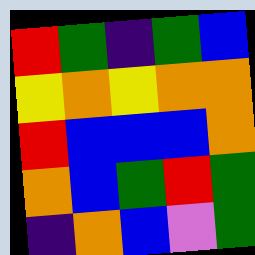[["red", "green", "indigo", "green", "blue"], ["yellow", "orange", "yellow", "orange", "orange"], ["red", "blue", "blue", "blue", "orange"], ["orange", "blue", "green", "red", "green"], ["indigo", "orange", "blue", "violet", "green"]]